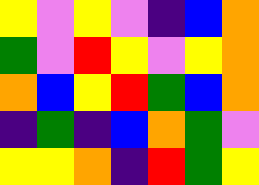[["yellow", "violet", "yellow", "violet", "indigo", "blue", "orange"], ["green", "violet", "red", "yellow", "violet", "yellow", "orange"], ["orange", "blue", "yellow", "red", "green", "blue", "orange"], ["indigo", "green", "indigo", "blue", "orange", "green", "violet"], ["yellow", "yellow", "orange", "indigo", "red", "green", "yellow"]]